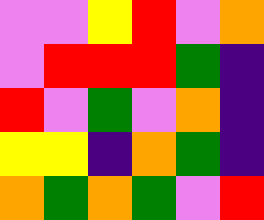[["violet", "violet", "yellow", "red", "violet", "orange"], ["violet", "red", "red", "red", "green", "indigo"], ["red", "violet", "green", "violet", "orange", "indigo"], ["yellow", "yellow", "indigo", "orange", "green", "indigo"], ["orange", "green", "orange", "green", "violet", "red"]]